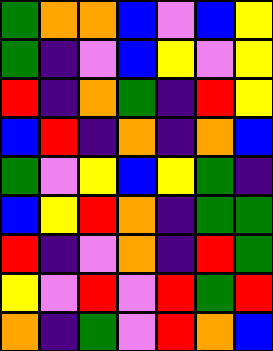[["green", "orange", "orange", "blue", "violet", "blue", "yellow"], ["green", "indigo", "violet", "blue", "yellow", "violet", "yellow"], ["red", "indigo", "orange", "green", "indigo", "red", "yellow"], ["blue", "red", "indigo", "orange", "indigo", "orange", "blue"], ["green", "violet", "yellow", "blue", "yellow", "green", "indigo"], ["blue", "yellow", "red", "orange", "indigo", "green", "green"], ["red", "indigo", "violet", "orange", "indigo", "red", "green"], ["yellow", "violet", "red", "violet", "red", "green", "red"], ["orange", "indigo", "green", "violet", "red", "orange", "blue"]]